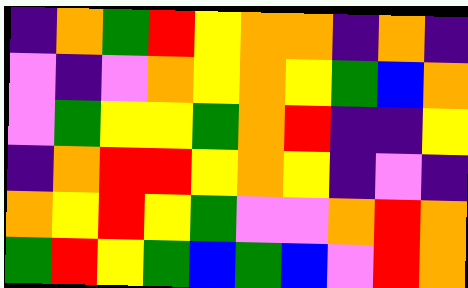[["indigo", "orange", "green", "red", "yellow", "orange", "orange", "indigo", "orange", "indigo"], ["violet", "indigo", "violet", "orange", "yellow", "orange", "yellow", "green", "blue", "orange"], ["violet", "green", "yellow", "yellow", "green", "orange", "red", "indigo", "indigo", "yellow"], ["indigo", "orange", "red", "red", "yellow", "orange", "yellow", "indigo", "violet", "indigo"], ["orange", "yellow", "red", "yellow", "green", "violet", "violet", "orange", "red", "orange"], ["green", "red", "yellow", "green", "blue", "green", "blue", "violet", "red", "orange"]]